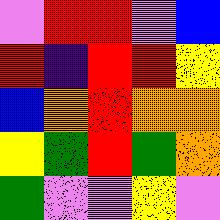[["violet", "red", "red", "violet", "blue"], ["red", "indigo", "red", "red", "yellow"], ["blue", "orange", "red", "orange", "orange"], ["yellow", "green", "red", "green", "orange"], ["green", "violet", "violet", "yellow", "violet"]]